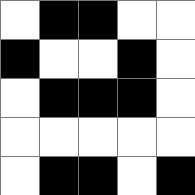[["white", "black", "black", "white", "white"], ["black", "white", "white", "black", "white"], ["white", "black", "black", "black", "white"], ["white", "white", "white", "white", "white"], ["white", "black", "black", "white", "black"]]